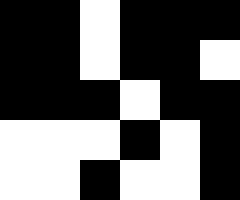[["black", "black", "white", "black", "black", "black"], ["black", "black", "white", "black", "black", "white"], ["black", "black", "black", "white", "black", "black"], ["white", "white", "white", "black", "white", "black"], ["white", "white", "black", "white", "white", "black"]]